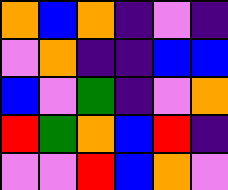[["orange", "blue", "orange", "indigo", "violet", "indigo"], ["violet", "orange", "indigo", "indigo", "blue", "blue"], ["blue", "violet", "green", "indigo", "violet", "orange"], ["red", "green", "orange", "blue", "red", "indigo"], ["violet", "violet", "red", "blue", "orange", "violet"]]